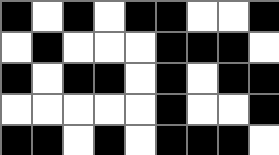[["black", "white", "black", "white", "black", "black", "white", "white", "black"], ["white", "black", "white", "white", "white", "black", "black", "black", "white"], ["black", "white", "black", "black", "white", "black", "white", "black", "black"], ["white", "white", "white", "white", "white", "black", "white", "white", "black"], ["black", "black", "white", "black", "white", "black", "black", "black", "white"]]